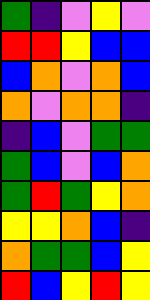[["green", "indigo", "violet", "yellow", "violet"], ["red", "red", "yellow", "blue", "blue"], ["blue", "orange", "violet", "orange", "blue"], ["orange", "violet", "orange", "orange", "indigo"], ["indigo", "blue", "violet", "green", "green"], ["green", "blue", "violet", "blue", "orange"], ["green", "red", "green", "yellow", "orange"], ["yellow", "yellow", "orange", "blue", "indigo"], ["orange", "green", "green", "blue", "yellow"], ["red", "blue", "yellow", "red", "yellow"]]